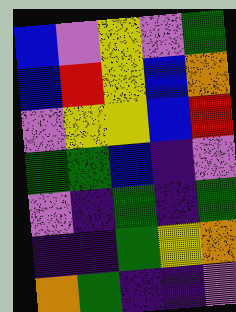[["blue", "violet", "yellow", "violet", "green"], ["blue", "red", "yellow", "blue", "orange"], ["violet", "yellow", "yellow", "blue", "red"], ["green", "green", "blue", "indigo", "violet"], ["violet", "indigo", "green", "indigo", "green"], ["indigo", "indigo", "green", "yellow", "orange"], ["orange", "green", "indigo", "indigo", "violet"]]